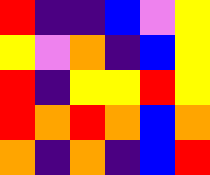[["red", "indigo", "indigo", "blue", "violet", "yellow"], ["yellow", "violet", "orange", "indigo", "blue", "yellow"], ["red", "indigo", "yellow", "yellow", "red", "yellow"], ["red", "orange", "red", "orange", "blue", "orange"], ["orange", "indigo", "orange", "indigo", "blue", "red"]]